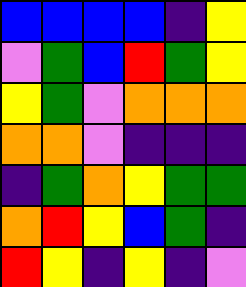[["blue", "blue", "blue", "blue", "indigo", "yellow"], ["violet", "green", "blue", "red", "green", "yellow"], ["yellow", "green", "violet", "orange", "orange", "orange"], ["orange", "orange", "violet", "indigo", "indigo", "indigo"], ["indigo", "green", "orange", "yellow", "green", "green"], ["orange", "red", "yellow", "blue", "green", "indigo"], ["red", "yellow", "indigo", "yellow", "indigo", "violet"]]